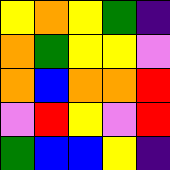[["yellow", "orange", "yellow", "green", "indigo"], ["orange", "green", "yellow", "yellow", "violet"], ["orange", "blue", "orange", "orange", "red"], ["violet", "red", "yellow", "violet", "red"], ["green", "blue", "blue", "yellow", "indigo"]]